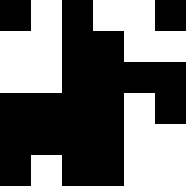[["black", "white", "black", "white", "white", "black"], ["white", "white", "black", "black", "white", "white"], ["white", "white", "black", "black", "black", "black"], ["black", "black", "black", "black", "white", "black"], ["black", "black", "black", "black", "white", "white"], ["black", "white", "black", "black", "white", "white"]]